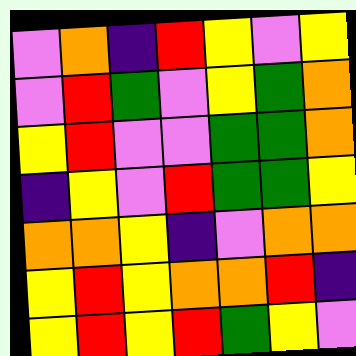[["violet", "orange", "indigo", "red", "yellow", "violet", "yellow"], ["violet", "red", "green", "violet", "yellow", "green", "orange"], ["yellow", "red", "violet", "violet", "green", "green", "orange"], ["indigo", "yellow", "violet", "red", "green", "green", "yellow"], ["orange", "orange", "yellow", "indigo", "violet", "orange", "orange"], ["yellow", "red", "yellow", "orange", "orange", "red", "indigo"], ["yellow", "red", "yellow", "red", "green", "yellow", "violet"]]